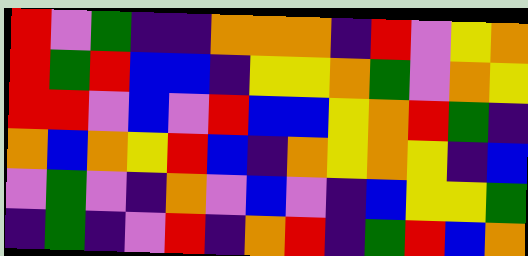[["red", "violet", "green", "indigo", "indigo", "orange", "orange", "orange", "indigo", "red", "violet", "yellow", "orange"], ["red", "green", "red", "blue", "blue", "indigo", "yellow", "yellow", "orange", "green", "violet", "orange", "yellow"], ["red", "red", "violet", "blue", "violet", "red", "blue", "blue", "yellow", "orange", "red", "green", "indigo"], ["orange", "blue", "orange", "yellow", "red", "blue", "indigo", "orange", "yellow", "orange", "yellow", "indigo", "blue"], ["violet", "green", "violet", "indigo", "orange", "violet", "blue", "violet", "indigo", "blue", "yellow", "yellow", "green"], ["indigo", "green", "indigo", "violet", "red", "indigo", "orange", "red", "indigo", "green", "red", "blue", "orange"]]